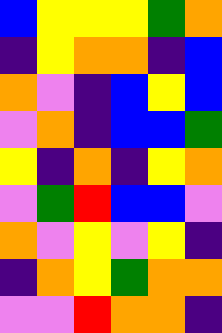[["blue", "yellow", "yellow", "yellow", "green", "orange"], ["indigo", "yellow", "orange", "orange", "indigo", "blue"], ["orange", "violet", "indigo", "blue", "yellow", "blue"], ["violet", "orange", "indigo", "blue", "blue", "green"], ["yellow", "indigo", "orange", "indigo", "yellow", "orange"], ["violet", "green", "red", "blue", "blue", "violet"], ["orange", "violet", "yellow", "violet", "yellow", "indigo"], ["indigo", "orange", "yellow", "green", "orange", "orange"], ["violet", "violet", "red", "orange", "orange", "indigo"]]